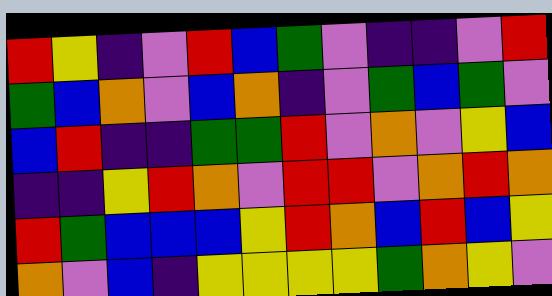[["red", "yellow", "indigo", "violet", "red", "blue", "green", "violet", "indigo", "indigo", "violet", "red"], ["green", "blue", "orange", "violet", "blue", "orange", "indigo", "violet", "green", "blue", "green", "violet"], ["blue", "red", "indigo", "indigo", "green", "green", "red", "violet", "orange", "violet", "yellow", "blue"], ["indigo", "indigo", "yellow", "red", "orange", "violet", "red", "red", "violet", "orange", "red", "orange"], ["red", "green", "blue", "blue", "blue", "yellow", "red", "orange", "blue", "red", "blue", "yellow"], ["orange", "violet", "blue", "indigo", "yellow", "yellow", "yellow", "yellow", "green", "orange", "yellow", "violet"]]